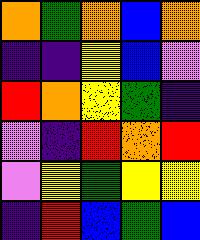[["orange", "green", "orange", "blue", "orange"], ["indigo", "indigo", "yellow", "blue", "violet"], ["red", "orange", "yellow", "green", "indigo"], ["violet", "indigo", "red", "orange", "red"], ["violet", "yellow", "green", "yellow", "yellow"], ["indigo", "red", "blue", "green", "blue"]]